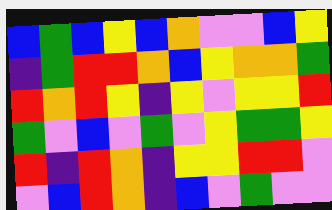[["blue", "green", "blue", "yellow", "blue", "orange", "violet", "violet", "blue", "yellow"], ["indigo", "green", "red", "red", "orange", "blue", "yellow", "orange", "orange", "green"], ["red", "orange", "red", "yellow", "indigo", "yellow", "violet", "yellow", "yellow", "red"], ["green", "violet", "blue", "violet", "green", "violet", "yellow", "green", "green", "yellow"], ["red", "indigo", "red", "orange", "indigo", "yellow", "yellow", "red", "red", "violet"], ["violet", "blue", "red", "orange", "indigo", "blue", "violet", "green", "violet", "violet"]]